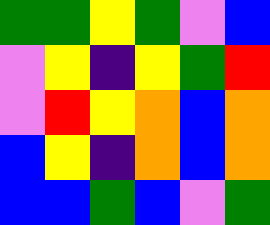[["green", "green", "yellow", "green", "violet", "blue"], ["violet", "yellow", "indigo", "yellow", "green", "red"], ["violet", "red", "yellow", "orange", "blue", "orange"], ["blue", "yellow", "indigo", "orange", "blue", "orange"], ["blue", "blue", "green", "blue", "violet", "green"]]